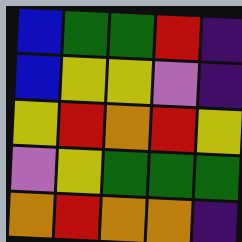[["blue", "green", "green", "red", "indigo"], ["blue", "yellow", "yellow", "violet", "indigo"], ["yellow", "red", "orange", "red", "yellow"], ["violet", "yellow", "green", "green", "green"], ["orange", "red", "orange", "orange", "indigo"]]